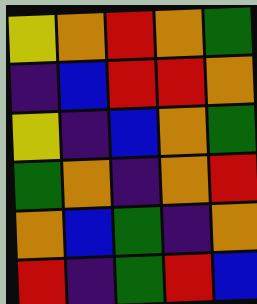[["yellow", "orange", "red", "orange", "green"], ["indigo", "blue", "red", "red", "orange"], ["yellow", "indigo", "blue", "orange", "green"], ["green", "orange", "indigo", "orange", "red"], ["orange", "blue", "green", "indigo", "orange"], ["red", "indigo", "green", "red", "blue"]]